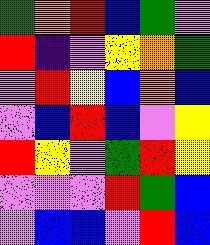[["green", "orange", "red", "blue", "green", "violet"], ["red", "indigo", "violet", "yellow", "orange", "green"], ["violet", "red", "yellow", "blue", "orange", "blue"], ["violet", "blue", "red", "blue", "violet", "yellow"], ["red", "yellow", "violet", "green", "red", "yellow"], ["violet", "violet", "violet", "red", "green", "blue"], ["violet", "blue", "blue", "violet", "red", "blue"]]